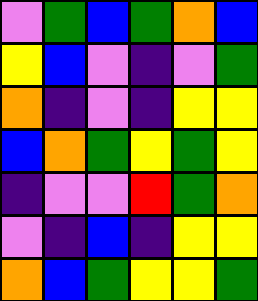[["violet", "green", "blue", "green", "orange", "blue"], ["yellow", "blue", "violet", "indigo", "violet", "green"], ["orange", "indigo", "violet", "indigo", "yellow", "yellow"], ["blue", "orange", "green", "yellow", "green", "yellow"], ["indigo", "violet", "violet", "red", "green", "orange"], ["violet", "indigo", "blue", "indigo", "yellow", "yellow"], ["orange", "blue", "green", "yellow", "yellow", "green"]]